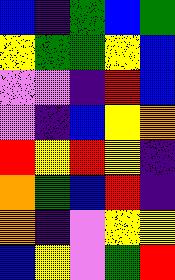[["blue", "indigo", "green", "blue", "green"], ["yellow", "green", "green", "yellow", "blue"], ["violet", "violet", "indigo", "red", "blue"], ["violet", "indigo", "blue", "yellow", "orange"], ["red", "yellow", "red", "yellow", "indigo"], ["orange", "green", "blue", "red", "indigo"], ["orange", "indigo", "violet", "yellow", "yellow"], ["blue", "yellow", "violet", "green", "red"]]